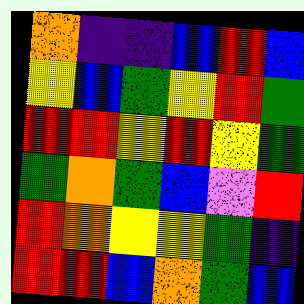[["orange", "indigo", "indigo", "blue", "red", "blue"], ["yellow", "blue", "green", "yellow", "red", "green"], ["red", "red", "yellow", "red", "yellow", "green"], ["green", "orange", "green", "blue", "violet", "red"], ["red", "orange", "yellow", "yellow", "green", "indigo"], ["red", "red", "blue", "orange", "green", "blue"]]